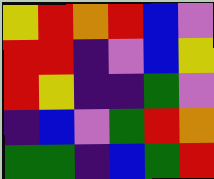[["yellow", "red", "orange", "red", "blue", "violet"], ["red", "red", "indigo", "violet", "blue", "yellow"], ["red", "yellow", "indigo", "indigo", "green", "violet"], ["indigo", "blue", "violet", "green", "red", "orange"], ["green", "green", "indigo", "blue", "green", "red"]]